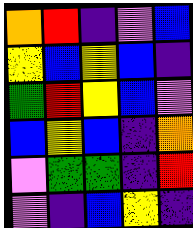[["orange", "red", "indigo", "violet", "blue"], ["yellow", "blue", "yellow", "blue", "indigo"], ["green", "red", "yellow", "blue", "violet"], ["blue", "yellow", "blue", "indigo", "orange"], ["violet", "green", "green", "indigo", "red"], ["violet", "indigo", "blue", "yellow", "indigo"]]